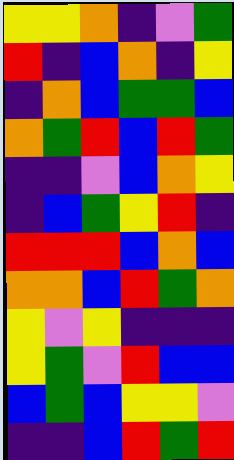[["yellow", "yellow", "orange", "indigo", "violet", "green"], ["red", "indigo", "blue", "orange", "indigo", "yellow"], ["indigo", "orange", "blue", "green", "green", "blue"], ["orange", "green", "red", "blue", "red", "green"], ["indigo", "indigo", "violet", "blue", "orange", "yellow"], ["indigo", "blue", "green", "yellow", "red", "indigo"], ["red", "red", "red", "blue", "orange", "blue"], ["orange", "orange", "blue", "red", "green", "orange"], ["yellow", "violet", "yellow", "indigo", "indigo", "indigo"], ["yellow", "green", "violet", "red", "blue", "blue"], ["blue", "green", "blue", "yellow", "yellow", "violet"], ["indigo", "indigo", "blue", "red", "green", "red"]]